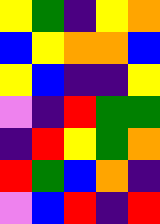[["yellow", "green", "indigo", "yellow", "orange"], ["blue", "yellow", "orange", "orange", "blue"], ["yellow", "blue", "indigo", "indigo", "yellow"], ["violet", "indigo", "red", "green", "green"], ["indigo", "red", "yellow", "green", "orange"], ["red", "green", "blue", "orange", "indigo"], ["violet", "blue", "red", "indigo", "red"]]